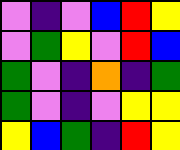[["violet", "indigo", "violet", "blue", "red", "yellow"], ["violet", "green", "yellow", "violet", "red", "blue"], ["green", "violet", "indigo", "orange", "indigo", "green"], ["green", "violet", "indigo", "violet", "yellow", "yellow"], ["yellow", "blue", "green", "indigo", "red", "yellow"]]